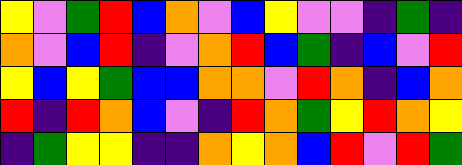[["yellow", "violet", "green", "red", "blue", "orange", "violet", "blue", "yellow", "violet", "violet", "indigo", "green", "indigo"], ["orange", "violet", "blue", "red", "indigo", "violet", "orange", "red", "blue", "green", "indigo", "blue", "violet", "red"], ["yellow", "blue", "yellow", "green", "blue", "blue", "orange", "orange", "violet", "red", "orange", "indigo", "blue", "orange"], ["red", "indigo", "red", "orange", "blue", "violet", "indigo", "red", "orange", "green", "yellow", "red", "orange", "yellow"], ["indigo", "green", "yellow", "yellow", "indigo", "indigo", "orange", "yellow", "orange", "blue", "red", "violet", "red", "green"]]